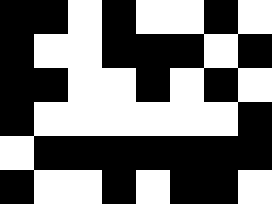[["black", "black", "white", "black", "white", "white", "black", "white"], ["black", "white", "white", "black", "black", "black", "white", "black"], ["black", "black", "white", "white", "black", "white", "black", "white"], ["black", "white", "white", "white", "white", "white", "white", "black"], ["white", "black", "black", "black", "black", "black", "black", "black"], ["black", "white", "white", "black", "white", "black", "black", "white"]]